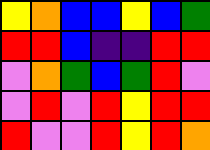[["yellow", "orange", "blue", "blue", "yellow", "blue", "green"], ["red", "red", "blue", "indigo", "indigo", "red", "red"], ["violet", "orange", "green", "blue", "green", "red", "violet"], ["violet", "red", "violet", "red", "yellow", "red", "red"], ["red", "violet", "violet", "red", "yellow", "red", "orange"]]